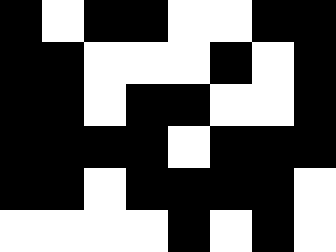[["black", "white", "black", "black", "white", "white", "black", "black"], ["black", "black", "white", "white", "white", "black", "white", "black"], ["black", "black", "white", "black", "black", "white", "white", "black"], ["black", "black", "black", "black", "white", "black", "black", "black"], ["black", "black", "white", "black", "black", "black", "black", "white"], ["white", "white", "white", "white", "black", "white", "black", "white"]]